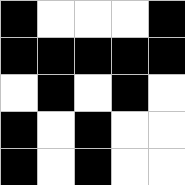[["black", "white", "white", "white", "black"], ["black", "black", "black", "black", "black"], ["white", "black", "white", "black", "white"], ["black", "white", "black", "white", "white"], ["black", "white", "black", "white", "white"]]